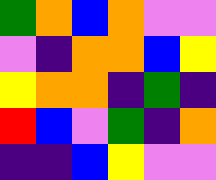[["green", "orange", "blue", "orange", "violet", "violet"], ["violet", "indigo", "orange", "orange", "blue", "yellow"], ["yellow", "orange", "orange", "indigo", "green", "indigo"], ["red", "blue", "violet", "green", "indigo", "orange"], ["indigo", "indigo", "blue", "yellow", "violet", "violet"]]